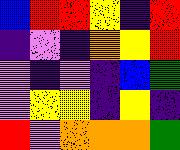[["blue", "red", "red", "yellow", "indigo", "red"], ["indigo", "violet", "indigo", "orange", "yellow", "red"], ["violet", "indigo", "violet", "indigo", "blue", "green"], ["violet", "yellow", "yellow", "indigo", "yellow", "indigo"], ["red", "violet", "orange", "orange", "orange", "green"]]